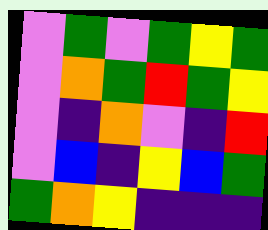[["violet", "green", "violet", "green", "yellow", "green"], ["violet", "orange", "green", "red", "green", "yellow"], ["violet", "indigo", "orange", "violet", "indigo", "red"], ["violet", "blue", "indigo", "yellow", "blue", "green"], ["green", "orange", "yellow", "indigo", "indigo", "indigo"]]